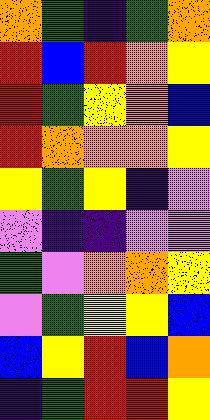[["orange", "green", "indigo", "green", "orange"], ["red", "blue", "red", "orange", "yellow"], ["red", "green", "yellow", "orange", "blue"], ["red", "orange", "orange", "orange", "yellow"], ["yellow", "green", "yellow", "indigo", "violet"], ["violet", "indigo", "indigo", "violet", "violet"], ["green", "violet", "orange", "orange", "yellow"], ["violet", "green", "yellow", "yellow", "blue"], ["blue", "yellow", "red", "blue", "orange"], ["indigo", "green", "red", "red", "yellow"]]